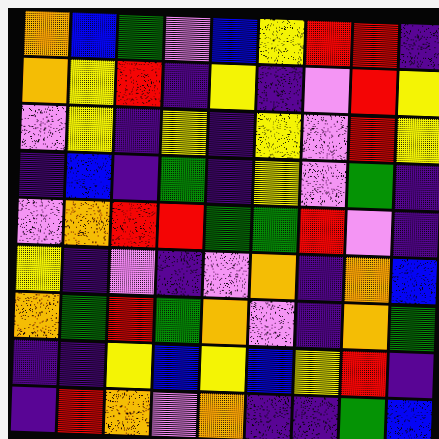[["orange", "blue", "green", "violet", "blue", "yellow", "red", "red", "indigo"], ["orange", "yellow", "red", "indigo", "yellow", "indigo", "violet", "red", "yellow"], ["violet", "yellow", "indigo", "yellow", "indigo", "yellow", "violet", "red", "yellow"], ["indigo", "blue", "indigo", "green", "indigo", "yellow", "violet", "green", "indigo"], ["violet", "orange", "red", "red", "green", "green", "red", "violet", "indigo"], ["yellow", "indigo", "violet", "indigo", "violet", "orange", "indigo", "orange", "blue"], ["orange", "green", "red", "green", "orange", "violet", "indigo", "orange", "green"], ["indigo", "indigo", "yellow", "blue", "yellow", "blue", "yellow", "red", "indigo"], ["indigo", "red", "orange", "violet", "orange", "indigo", "indigo", "green", "blue"]]